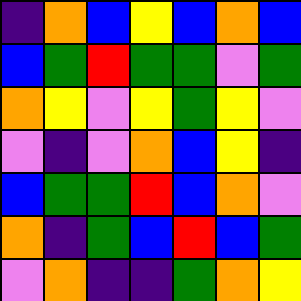[["indigo", "orange", "blue", "yellow", "blue", "orange", "blue"], ["blue", "green", "red", "green", "green", "violet", "green"], ["orange", "yellow", "violet", "yellow", "green", "yellow", "violet"], ["violet", "indigo", "violet", "orange", "blue", "yellow", "indigo"], ["blue", "green", "green", "red", "blue", "orange", "violet"], ["orange", "indigo", "green", "blue", "red", "blue", "green"], ["violet", "orange", "indigo", "indigo", "green", "orange", "yellow"]]